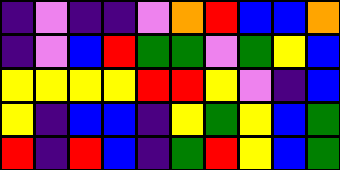[["indigo", "violet", "indigo", "indigo", "violet", "orange", "red", "blue", "blue", "orange"], ["indigo", "violet", "blue", "red", "green", "green", "violet", "green", "yellow", "blue"], ["yellow", "yellow", "yellow", "yellow", "red", "red", "yellow", "violet", "indigo", "blue"], ["yellow", "indigo", "blue", "blue", "indigo", "yellow", "green", "yellow", "blue", "green"], ["red", "indigo", "red", "blue", "indigo", "green", "red", "yellow", "blue", "green"]]